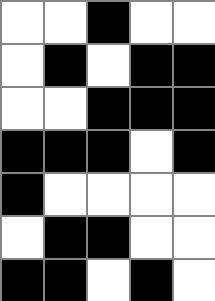[["white", "white", "black", "white", "white"], ["white", "black", "white", "black", "black"], ["white", "white", "black", "black", "black"], ["black", "black", "black", "white", "black"], ["black", "white", "white", "white", "white"], ["white", "black", "black", "white", "white"], ["black", "black", "white", "black", "white"]]